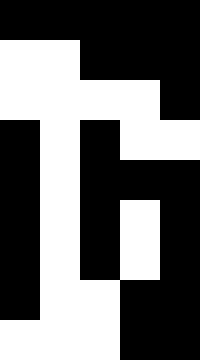[["black", "black", "black", "black", "black"], ["white", "white", "black", "black", "black"], ["white", "white", "white", "white", "black"], ["black", "white", "black", "white", "white"], ["black", "white", "black", "black", "black"], ["black", "white", "black", "white", "black"], ["black", "white", "black", "white", "black"], ["black", "white", "white", "black", "black"], ["white", "white", "white", "black", "black"]]